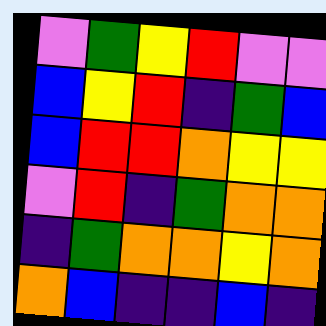[["violet", "green", "yellow", "red", "violet", "violet"], ["blue", "yellow", "red", "indigo", "green", "blue"], ["blue", "red", "red", "orange", "yellow", "yellow"], ["violet", "red", "indigo", "green", "orange", "orange"], ["indigo", "green", "orange", "orange", "yellow", "orange"], ["orange", "blue", "indigo", "indigo", "blue", "indigo"]]